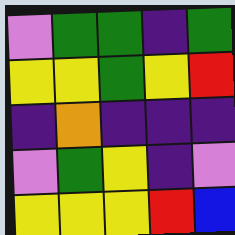[["violet", "green", "green", "indigo", "green"], ["yellow", "yellow", "green", "yellow", "red"], ["indigo", "orange", "indigo", "indigo", "indigo"], ["violet", "green", "yellow", "indigo", "violet"], ["yellow", "yellow", "yellow", "red", "blue"]]